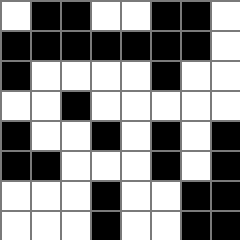[["white", "black", "black", "white", "white", "black", "black", "white"], ["black", "black", "black", "black", "black", "black", "black", "white"], ["black", "white", "white", "white", "white", "black", "white", "white"], ["white", "white", "black", "white", "white", "white", "white", "white"], ["black", "white", "white", "black", "white", "black", "white", "black"], ["black", "black", "white", "white", "white", "black", "white", "black"], ["white", "white", "white", "black", "white", "white", "black", "black"], ["white", "white", "white", "black", "white", "white", "black", "black"]]